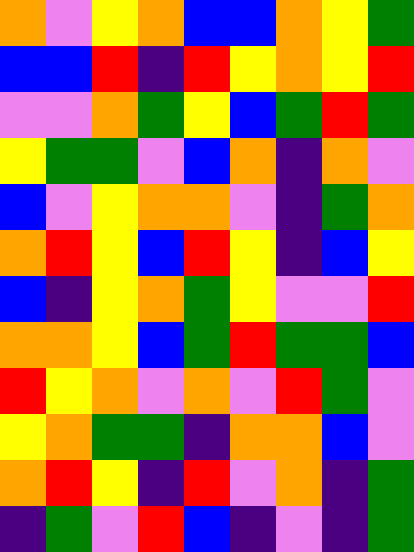[["orange", "violet", "yellow", "orange", "blue", "blue", "orange", "yellow", "green"], ["blue", "blue", "red", "indigo", "red", "yellow", "orange", "yellow", "red"], ["violet", "violet", "orange", "green", "yellow", "blue", "green", "red", "green"], ["yellow", "green", "green", "violet", "blue", "orange", "indigo", "orange", "violet"], ["blue", "violet", "yellow", "orange", "orange", "violet", "indigo", "green", "orange"], ["orange", "red", "yellow", "blue", "red", "yellow", "indigo", "blue", "yellow"], ["blue", "indigo", "yellow", "orange", "green", "yellow", "violet", "violet", "red"], ["orange", "orange", "yellow", "blue", "green", "red", "green", "green", "blue"], ["red", "yellow", "orange", "violet", "orange", "violet", "red", "green", "violet"], ["yellow", "orange", "green", "green", "indigo", "orange", "orange", "blue", "violet"], ["orange", "red", "yellow", "indigo", "red", "violet", "orange", "indigo", "green"], ["indigo", "green", "violet", "red", "blue", "indigo", "violet", "indigo", "green"]]